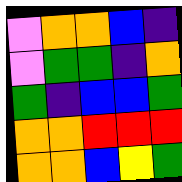[["violet", "orange", "orange", "blue", "indigo"], ["violet", "green", "green", "indigo", "orange"], ["green", "indigo", "blue", "blue", "green"], ["orange", "orange", "red", "red", "red"], ["orange", "orange", "blue", "yellow", "green"]]